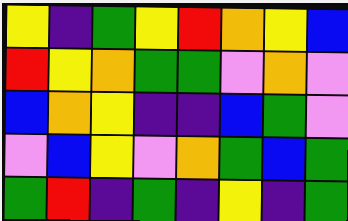[["yellow", "indigo", "green", "yellow", "red", "orange", "yellow", "blue"], ["red", "yellow", "orange", "green", "green", "violet", "orange", "violet"], ["blue", "orange", "yellow", "indigo", "indigo", "blue", "green", "violet"], ["violet", "blue", "yellow", "violet", "orange", "green", "blue", "green"], ["green", "red", "indigo", "green", "indigo", "yellow", "indigo", "green"]]